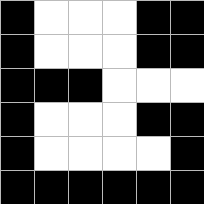[["black", "white", "white", "white", "black", "black"], ["black", "white", "white", "white", "black", "black"], ["black", "black", "black", "white", "white", "white"], ["black", "white", "white", "white", "black", "black"], ["black", "white", "white", "white", "white", "black"], ["black", "black", "black", "black", "black", "black"]]